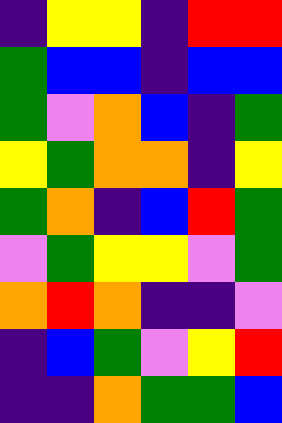[["indigo", "yellow", "yellow", "indigo", "red", "red"], ["green", "blue", "blue", "indigo", "blue", "blue"], ["green", "violet", "orange", "blue", "indigo", "green"], ["yellow", "green", "orange", "orange", "indigo", "yellow"], ["green", "orange", "indigo", "blue", "red", "green"], ["violet", "green", "yellow", "yellow", "violet", "green"], ["orange", "red", "orange", "indigo", "indigo", "violet"], ["indigo", "blue", "green", "violet", "yellow", "red"], ["indigo", "indigo", "orange", "green", "green", "blue"]]